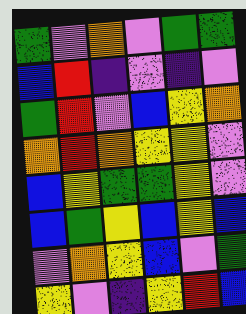[["green", "violet", "orange", "violet", "green", "green"], ["blue", "red", "indigo", "violet", "indigo", "violet"], ["green", "red", "violet", "blue", "yellow", "orange"], ["orange", "red", "orange", "yellow", "yellow", "violet"], ["blue", "yellow", "green", "green", "yellow", "violet"], ["blue", "green", "yellow", "blue", "yellow", "blue"], ["violet", "orange", "yellow", "blue", "violet", "green"], ["yellow", "violet", "indigo", "yellow", "red", "blue"]]